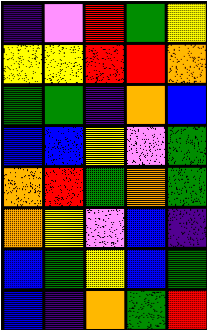[["indigo", "violet", "red", "green", "yellow"], ["yellow", "yellow", "red", "red", "orange"], ["green", "green", "indigo", "orange", "blue"], ["blue", "blue", "yellow", "violet", "green"], ["orange", "red", "green", "orange", "green"], ["orange", "yellow", "violet", "blue", "indigo"], ["blue", "green", "yellow", "blue", "green"], ["blue", "indigo", "orange", "green", "red"]]